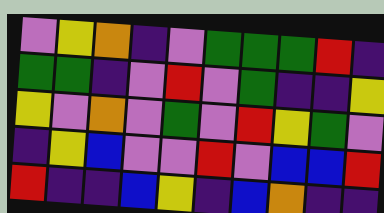[["violet", "yellow", "orange", "indigo", "violet", "green", "green", "green", "red", "indigo"], ["green", "green", "indigo", "violet", "red", "violet", "green", "indigo", "indigo", "yellow"], ["yellow", "violet", "orange", "violet", "green", "violet", "red", "yellow", "green", "violet"], ["indigo", "yellow", "blue", "violet", "violet", "red", "violet", "blue", "blue", "red"], ["red", "indigo", "indigo", "blue", "yellow", "indigo", "blue", "orange", "indigo", "indigo"]]